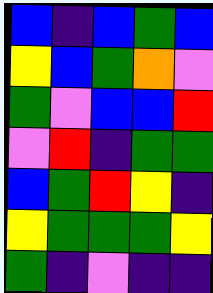[["blue", "indigo", "blue", "green", "blue"], ["yellow", "blue", "green", "orange", "violet"], ["green", "violet", "blue", "blue", "red"], ["violet", "red", "indigo", "green", "green"], ["blue", "green", "red", "yellow", "indigo"], ["yellow", "green", "green", "green", "yellow"], ["green", "indigo", "violet", "indigo", "indigo"]]